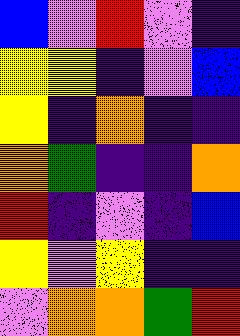[["blue", "violet", "red", "violet", "indigo"], ["yellow", "yellow", "indigo", "violet", "blue"], ["yellow", "indigo", "orange", "indigo", "indigo"], ["orange", "green", "indigo", "indigo", "orange"], ["red", "indigo", "violet", "indigo", "blue"], ["yellow", "violet", "yellow", "indigo", "indigo"], ["violet", "orange", "orange", "green", "red"]]